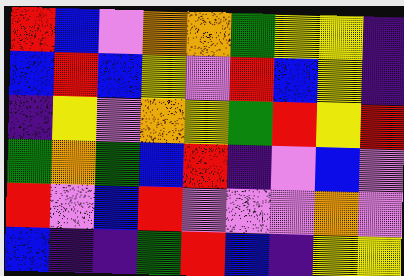[["red", "blue", "violet", "orange", "orange", "green", "yellow", "yellow", "indigo"], ["blue", "red", "blue", "yellow", "violet", "red", "blue", "yellow", "indigo"], ["indigo", "yellow", "violet", "orange", "yellow", "green", "red", "yellow", "red"], ["green", "orange", "green", "blue", "red", "indigo", "violet", "blue", "violet"], ["red", "violet", "blue", "red", "violet", "violet", "violet", "orange", "violet"], ["blue", "indigo", "indigo", "green", "red", "blue", "indigo", "yellow", "yellow"]]